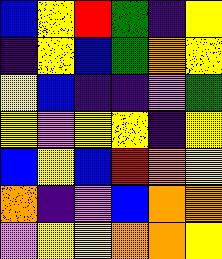[["blue", "yellow", "red", "green", "indigo", "yellow"], ["indigo", "yellow", "blue", "green", "orange", "yellow"], ["yellow", "blue", "indigo", "indigo", "violet", "green"], ["yellow", "violet", "yellow", "yellow", "indigo", "yellow"], ["blue", "yellow", "blue", "red", "orange", "yellow"], ["orange", "indigo", "violet", "blue", "orange", "orange"], ["violet", "yellow", "yellow", "orange", "orange", "yellow"]]